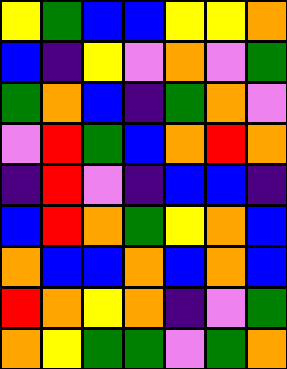[["yellow", "green", "blue", "blue", "yellow", "yellow", "orange"], ["blue", "indigo", "yellow", "violet", "orange", "violet", "green"], ["green", "orange", "blue", "indigo", "green", "orange", "violet"], ["violet", "red", "green", "blue", "orange", "red", "orange"], ["indigo", "red", "violet", "indigo", "blue", "blue", "indigo"], ["blue", "red", "orange", "green", "yellow", "orange", "blue"], ["orange", "blue", "blue", "orange", "blue", "orange", "blue"], ["red", "orange", "yellow", "orange", "indigo", "violet", "green"], ["orange", "yellow", "green", "green", "violet", "green", "orange"]]